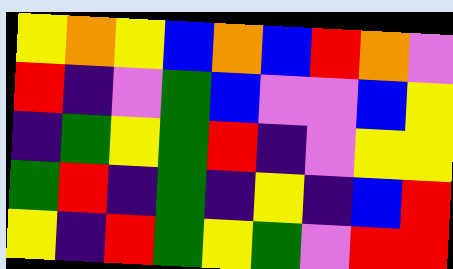[["yellow", "orange", "yellow", "blue", "orange", "blue", "red", "orange", "violet"], ["red", "indigo", "violet", "green", "blue", "violet", "violet", "blue", "yellow"], ["indigo", "green", "yellow", "green", "red", "indigo", "violet", "yellow", "yellow"], ["green", "red", "indigo", "green", "indigo", "yellow", "indigo", "blue", "red"], ["yellow", "indigo", "red", "green", "yellow", "green", "violet", "red", "red"]]